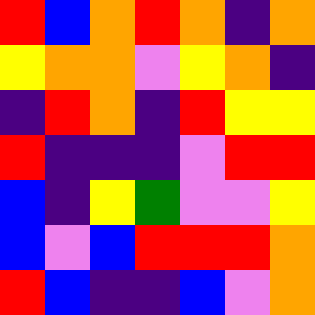[["red", "blue", "orange", "red", "orange", "indigo", "orange"], ["yellow", "orange", "orange", "violet", "yellow", "orange", "indigo"], ["indigo", "red", "orange", "indigo", "red", "yellow", "yellow"], ["red", "indigo", "indigo", "indigo", "violet", "red", "red"], ["blue", "indigo", "yellow", "green", "violet", "violet", "yellow"], ["blue", "violet", "blue", "red", "red", "red", "orange"], ["red", "blue", "indigo", "indigo", "blue", "violet", "orange"]]